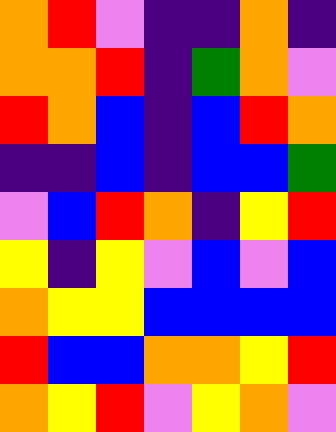[["orange", "red", "violet", "indigo", "indigo", "orange", "indigo"], ["orange", "orange", "red", "indigo", "green", "orange", "violet"], ["red", "orange", "blue", "indigo", "blue", "red", "orange"], ["indigo", "indigo", "blue", "indigo", "blue", "blue", "green"], ["violet", "blue", "red", "orange", "indigo", "yellow", "red"], ["yellow", "indigo", "yellow", "violet", "blue", "violet", "blue"], ["orange", "yellow", "yellow", "blue", "blue", "blue", "blue"], ["red", "blue", "blue", "orange", "orange", "yellow", "red"], ["orange", "yellow", "red", "violet", "yellow", "orange", "violet"]]